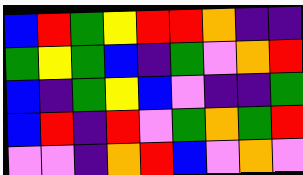[["blue", "red", "green", "yellow", "red", "red", "orange", "indigo", "indigo"], ["green", "yellow", "green", "blue", "indigo", "green", "violet", "orange", "red"], ["blue", "indigo", "green", "yellow", "blue", "violet", "indigo", "indigo", "green"], ["blue", "red", "indigo", "red", "violet", "green", "orange", "green", "red"], ["violet", "violet", "indigo", "orange", "red", "blue", "violet", "orange", "violet"]]